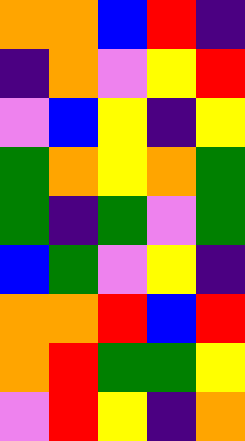[["orange", "orange", "blue", "red", "indigo"], ["indigo", "orange", "violet", "yellow", "red"], ["violet", "blue", "yellow", "indigo", "yellow"], ["green", "orange", "yellow", "orange", "green"], ["green", "indigo", "green", "violet", "green"], ["blue", "green", "violet", "yellow", "indigo"], ["orange", "orange", "red", "blue", "red"], ["orange", "red", "green", "green", "yellow"], ["violet", "red", "yellow", "indigo", "orange"]]